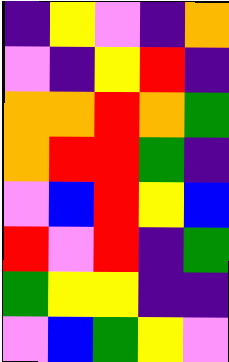[["indigo", "yellow", "violet", "indigo", "orange"], ["violet", "indigo", "yellow", "red", "indigo"], ["orange", "orange", "red", "orange", "green"], ["orange", "red", "red", "green", "indigo"], ["violet", "blue", "red", "yellow", "blue"], ["red", "violet", "red", "indigo", "green"], ["green", "yellow", "yellow", "indigo", "indigo"], ["violet", "blue", "green", "yellow", "violet"]]